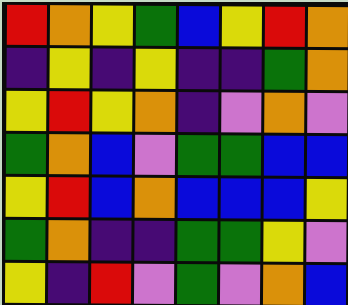[["red", "orange", "yellow", "green", "blue", "yellow", "red", "orange"], ["indigo", "yellow", "indigo", "yellow", "indigo", "indigo", "green", "orange"], ["yellow", "red", "yellow", "orange", "indigo", "violet", "orange", "violet"], ["green", "orange", "blue", "violet", "green", "green", "blue", "blue"], ["yellow", "red", "blue", "orange", "blue", "blue", "blue", "yellow"], ["green", "orange", "indigo", "indigo", "green", "green", "yellow", "violet"], ["yellow", "indigo", "red", "violet", "green", "violet", "orange", "blue"]]